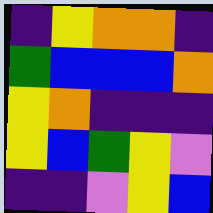[["indigo", "yellow", "orange", "orange", "indigo"], ["green", "blue", "blue", "blue", "orange"], ["yellow", "orange", "indigo", "indigo", "indigo"], ["yellow", "blue", "green", "yellow", "violet"], ["indigo", "indigo", "violet", "yellow", "blue"]]